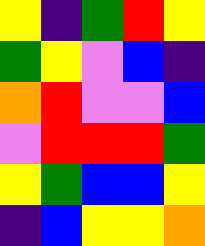[["yellow", "indigo", "green", "red", "yellow"], ["green", "yellow", "violet", "blue", "indigo"], ["orange", "red", "violet", "violet", "blue"], ["violet", "red", "red", "red", "green"], ["yellow", "green", "blue", "blue", "yellow"], ["indigo", "blue", "yellow", "yellow", "orange"]]